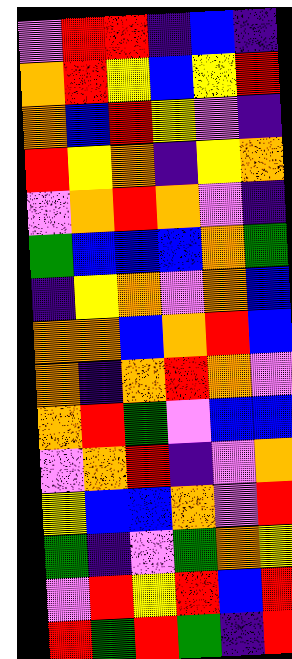[["violet", "red", "red", "indigo", "blue", "indigo"], ["orange", "red", "yellow", "blue", "yellow", "red"], ["orange", "blue", "red", "yellow", "violet", "indigo"], ["red", "yellow", "orange", "indigo", "yellow", "orange"], ["violet", "orange", "red", "orange", "violet", "indigo"], ["green", "blue", "blue", "blue", "orange", "green"], ["indigo", "yellow", "orange", "violet", "orange", "blue"], ["orange", "orange", "blue", "orange", "red", "blue"], ["orange", "indigo", "orange", "red", "orange", "violet"], ["orange", "red", "green", "violet", "blue", "blue"], ["violet", "orange", "red", "indigo", "violet", "orange"], ["yellow", "blue", "blue", "orange", "violet", "red"], ["green", "indigo", "violet", "green", "orange", "yellow"], ["violet", "red", "yellow", "red", "blue", "red"], ["red", "green", "red", "green", "indigo", "red"]]